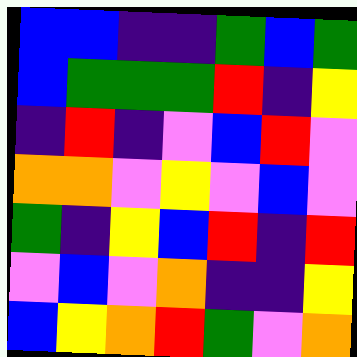[["blue", "blue", "indigo", "indigo", "green", "blue", "green"], ["blue", "green", "green", "green", "red", "indigo", "yellow"], ["indigo", "red", "indigo", "violet", "blue", "red", "violet"], ["orange", "orange", "violet", "yellow", "violet", "blue", "violet"], ["green", "indigo", "yellow", "blue", "red", "indigo", "red"], ["violet", "blue", "violet", "orange", "indigo", "indigo", "yellow"], ["blue", "yellow", "orange", "red", "green", "violet", "orange"]]